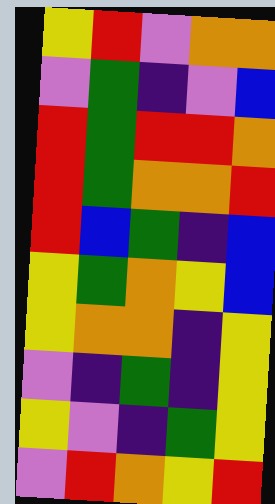[["yellow", "red", "violet", "orange", "orange"], ["violet", "green", "indigo", "violet", "blue"], ["red", "green", "red", "red", "orange"], ["red", "green", "orange", "orange", "red"], ["red", "blue", "green", "indigo", "blue"], ["yellow", "green", "orange", "yellow", "blue"], ["yellow", "orange", "orange", "indigo", "yellow"], ["violet", "indigo", "green", "indigo", "yellow"], ["yellow", "violet", "indigo", "green", "yellow"], ["violet", "red", "orange", "yellow", "red"]]